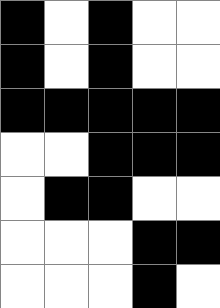[["black", "white", "black", "white", "white"], ["black", "white", "black", "white", "white"], ["black", "black", "black", "black", "black"], ["white", "white", "black", "black", "black"], ["white", "black", "black", "white", "white"], ["white", "white", "white", "black", "black"], ["white", "white", "white", "black", "white"]]